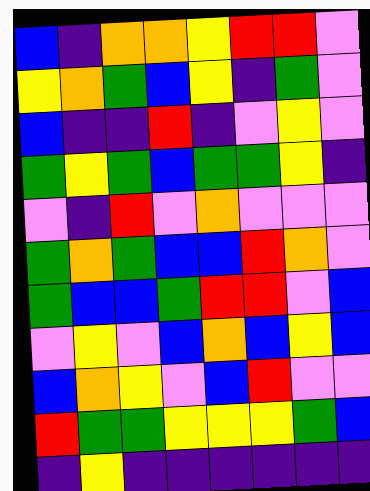[["blue", "indigo", "orange", "orange", "yellow", "red", "red", "violet"], ["yellow", "orange", "green", "blue", "yellow", "indigo", "green", "violet"], ["blue", "indigo", "indigo", "red", "indigo", "violet", "yellow", "violet"], ["green", "yellow", "green", "blue", "green", "green", "yellow", "indigo"], ["violet", "indigo", "red", "violet", "orange", "violet", "violet", "violet"], ["green", "orange", "green", "blue", "blue", "red", "orange", "violet"], ["green", "blue", "blue", "green", "red", "red", "violet", "blue"], ["violet", "yellow", "violet", "blue", "orange", "blue", "yellow", "blue"], ["blue", "orange", "yellow", "violet", "blue", "red", "violet", "violet"], ["red", "green", "green", "yellow", "yellow", "yellow", "green", "blue"], ["indigo", "yellow", "indigo", "indigo", "indigo", "indigo", "indigo", "indigo"]]